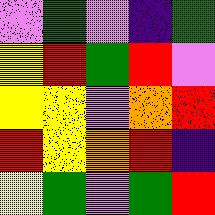[["violet", "green", "violet", "indigo", "green"], ["yellow", "red", "green", "red", "violet"], ["yellow", "yellow", "violet", "orange", "red"], ["red", "yellow", "orange", "red", "indigo"], ["yellow", "green", "violet", "green", "red"]]